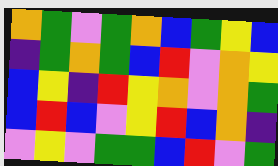[["orange", "green", "violet", "green", "orange", "blue", "green", "yellow", "blue"], ["indigo", "green", "orange", "green", "blue", "red", "violet", "orange", "yellow"], ["blue", "yellow", "indigo", "red", "yellow", "orange", "violet", "orange", "green"], ["blue", "red", "blue", "violet", "yellow", "red", "blue", "orange", "indigo"], ["violet", "yellow", "violet", "green", "green", "blue", "red", "violet", "green"]]